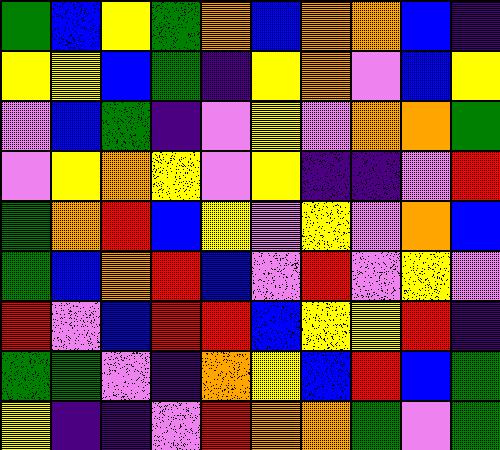[["green", "blue", "yellow", "green", "orange", "blue", "orange", "orange", "blue", "indigo"], ["yellow", "yellow", "blue", "green", "indigo", "yellow", "orange", "violet", "blue", "yellow"], ["violet", "blue", "green", "indigo", "violet", "yellow", "violet", "orange", "orange", "green"], ["violet", "yellow", "orange", "yellow", "violet", "yellow", "indigo", "indigo", "violet", "red"], ["green", "orange", "red", "blue", "yellow", "violet", "yellow", "violet", "orange", "blue"], ["green", "blue", "orange", "red", "blue", "violet", "red", "violet", "yellow", "violet"], ["red", "violet", "blue", "red", "red", "blue", "yellow", "yellow", "red", "indigo"], ["green", "green", "violet", "indigo", "orange", "yellow", "blue", "red", "blue", "green"], ["yellow", "indigo", "indigo", "violet", "red", "orange", "orange", "green", "violet", "green"]]